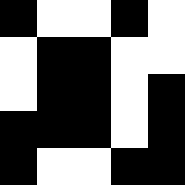[["black", "white", "white", "black", "white"], ["white", "black", "black", "white", "white"], ["white", "black", "black", "white", "black"], ["black", "black", "black", "white", "black"], ["black", "white", "white", "black", "black"]]